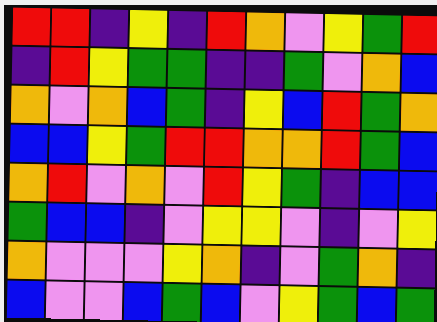[["red", "red", "indigo", "yellow", "indigo", "red", "orange", "violet", "yellow", "green", "red"], ["indigo", "red", "yellow", "green", "green", "indigo", "indigo", "green", "violet", "orange", "blue"], ["orange", "violet", "orange", "blue", "green", "indigo", "yellow", "blue", "red", "green", "orange"], ["blue", "blue", "yellow", "green", "red", "red", "orange", "orange", "red", "green", "blue"], ["orange", "red", "violet", "orange", "violet", "red", "yellow", "green", "indigo", "blue", "blue"], ["green", "blue", "blue", "indigo", "violet", "yellow", "yellow", "violet", "indigo", "violet", "yellow"], ["orange", "violet", "violet", "violet", "yellow", "orange", "indigo", "violet", "green", "orange", "indigo"], ["blue", "violet", "violet", "blue", "green", "blue", "violet", "yellow", "green", "blue", "green"]]